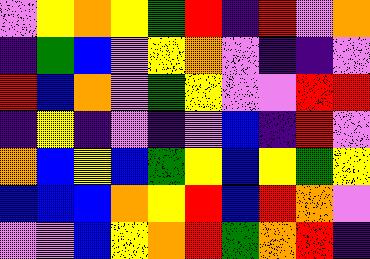[["violet", "yellow", "orange", "yellow", "green", "red", "indigo", "red", "violet", "orange"], ["indigo", "green", "blue", "violet", "yellow", "orange", "violet", "indigo", "indigo", "violet"], ["red", "blue", "orange", "violet", "green", "yellow", "violet", "violet", "red", "red"], ["indigo", "yellow", "indigo", "violet", "indigo", "violet", "blue", "indigo", "red", "violet"], ["orange", "blue", "yellow", "blue", "green", "yellow", "blue", "yellow", "green", "yellow"], ["blue", "blue", "blue", "orange", "yellow", "red", "blue", "red", "orange", "violet"], ["violet", "violet", "blue", "yellow", "orange", "red", "green", "orange", "red", "indigo"]]